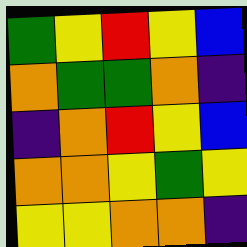[["green", "yellow", "red", "yellow", "blue"], ["orange", "green", "green", "orange", "indigo"], ["indigo", "orange", "red", "yellow", "blue"], ["orange", "orange", "yellow", "green", "yellow"], ["yellow", "yellow", "orange", "orange", "indigo"]]